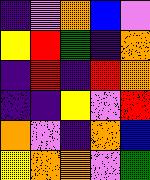[["indigo", "violet", "orange", "blue", "violet"], ["yellow", "red", "green", "indigo", "orange"], ["indigo", "red", "indigo", "red", "orange"], ["indigo", "indigo", "yellow", "violet", "red"], ["orange", "violet", "indigo", "orange", "blue"], ["yellow", "orange", "orange", "violet", "green"]]